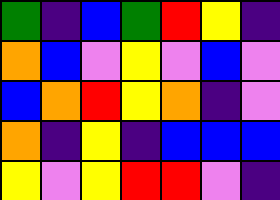[["green", "indigo", "blue", "green", "red", "yellow", "indigo"], ["orange", "blue", "violet", "yellow", "violet", "blue", "violet"], ["blue", "orange", "red", "yellow", "orange", "indigo", "violet"], ["orange", "indigo", "yellow", "indigo", "blue", "blue", "blue"], ["yellow", "violet", "yellow", "red", "red", "violet", "indigo"]]